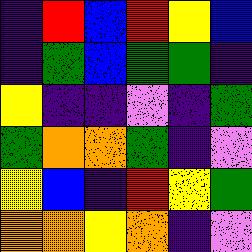[["indigo", "red", "blue", "red", "yellow", "blue"], ["indigo", "green", "blue", "green", "green", "indigo"], ["yellow", "indigo", "indigo", "violet", "indigo", "green"], ["green", "orange", "orange", "green", "indigo", "violet"], ["yellow", "blue", "indigo", "red", "yellow", "green"], ["orange", "orange", "yellow", "orange", "indigo", "violet"]]